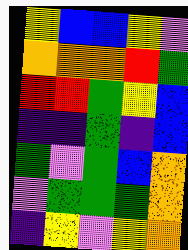[["yellow", "blue", "blue", "yellow", "violet"], ["orange", "orange", "orange", "red", "green"], ["red", "red", "green", "yellow", "blue"], ["indigo", "indigo", "green", "indigo", "blue"], ["green", "violet", "green", "blue", "orange"], ["violet", "green", "green", "green", "orange"], ["indigo", "yellow", "violet", "yellow", "orange"]]